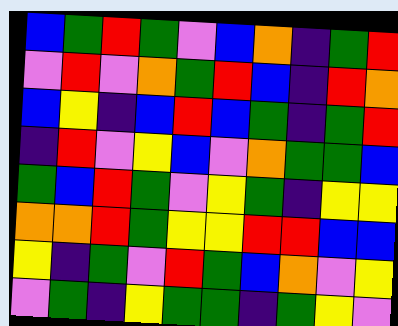[["blue", "green", "red", "green", "violet", "blue", "orange", "indigo", "green", "red"], ["violet", "red", "violet", "orange", "green", "red", "blue", "indigo", "red", "orange"], ["blue", "yellow", "indigo", "blue", "red", "blue", "green", "indigo", "green", "red"], ["indigo", "red", "violet", "yellow", "blue", "violet", "orange", "green", "green", "blue"], ["green", "blue", "red", "green", "violet", "yellow", "green", "indigo", "yellow", "yellow"], ["orange", "orange", "red", "green", "yellow", "yellow", "red", "red", "blue", "blue"], ["yellow", "indigo", "green", "violet", "red", "green", "blue", "orange", "violet", "yellow"], ["violet", "green", "indigo", "yellow", "green", "green", "indigo", "green", "yellow", "violet"]]